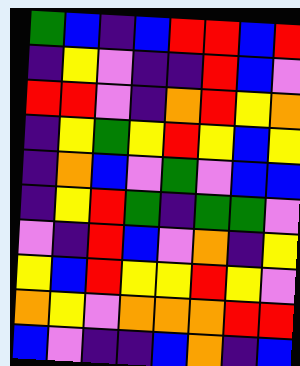[["green", "blue", "indigo", "blue", "red", "red", "blue", "red"], ["indigo", "yellow", "violet", "indigo", "indigo", "red", "blue", "violet"], ["red", "red", "violet", "indigo", "orange", "red", "yellow", "orange"], ["indigo", "yellow", "green", "yellow", "red", "yellow", "blue", "yellow"], ["indigo", "orange", "blue", "violet", "green", "violet", "blue", "blue"], ["indigo", "yellow", "red", "green", "indigo", "green", "green", "violet"], ["violet", "indigo", "red", "blue", "violet", "orange", "indigo", "yellow"], ["yellow", "blue", "red", "yellow", "yellow", "red", "yellow", "violet"], ["orange", "yellow", "violet", "orange", "orange", "orange", "red", "red"], ["blue", "violet", "indigo", "indigo", "blue", "orange", "indigo", "blue"]]